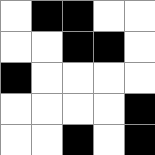[["white", "black", "black", "white", "white"], ["white", "white", "black", "black", "white"], ["black", "white", "white", "white", "white"], ["white", "white", "white", "white", "black"], ["white", "white", "black", "white", "black"]]